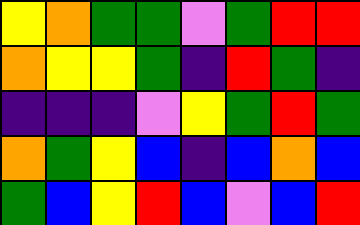[["yellow", "orange", "green", "green", "violet", "green", "red", "red"], ["orange", "yellow", "yellow", "green", "indigo", "red", "green", "indigo"], ["indigo", "indigo", "indigo", "violet", "yellow", "green", "red", "green"], ["orange", "green", "yellow", "blue", "indigo", "blue", "orange", "blue"], ["green", "blue", "yellow", "red", "blue", "violet", "blue", "red"]]